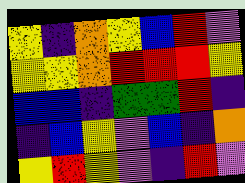[["yellow", "indigo", "orange", "yellow", "blue", "red", "violet"], ["yellow", "yellow", "orange", "red", "red", "red", "yellow"], ["blue", "blue", "indigo", "green", "green", "red", "indigo"], ["indigo", "blue", "yellow", "violet", "blue", "indigo", "orange"], ["yellow", "red", "yellow", "violet", "indigo", "red", "violet"]]